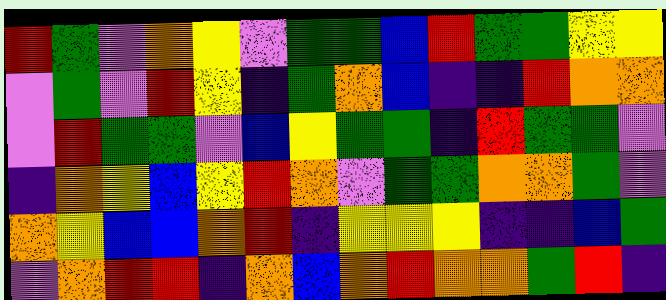[["red", "green", "violet", "orange", "yellow", "violet", "green", "green", "blue", "red", "green", "green", "yellow", "yellow"], ["violet", "green", "violet", "red", "yellow", "indigo", "green", "orange", "blue", "indigo", "indigo", "red", "orange", "orange"], ["violet", "red", "green", "green", "violet", "blue", "yellow", "green", "green", "indigo", "red", "green", "green", "violet"], ["indigo", "orange", "yellow", "blue", "yellow", "red", "orange", "violet", "green", "green", "orange", "orange", "green", "violet"], ["orange", "yellow", "blue", "blue", "orange", "red", "indigo", "yellow", "yellow", "yellow", "indigo", "indigo", "blue", "green"], ["violet", "orange", "red", "red", "indigo", "orange", "blue", "orange", "red", "orange", "orange", "green", "red", "indigo"]]